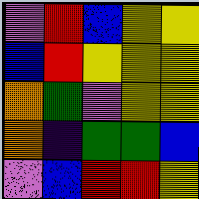[["violet", "red", "blue", "yellow", "yellow"], ["blue", "red", "yellow", "yellow", "yellow"], ["orange", "green", "violet", "yellow", "yellow"], ["orange", "indigo", "green", "green", "blue"], ["violet", "blue", "red", "red", "yellow"]]